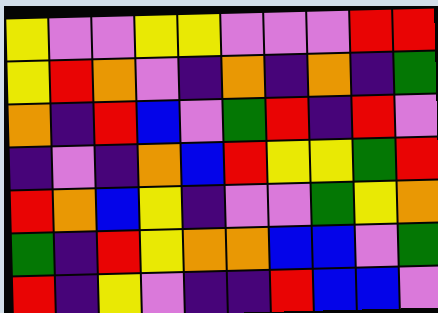[["yellow", "violet", "violet", "yellow", "yellow", "violet", "violet", "violet", "red", "red"], ["yellow", "red", "orange", "violet", "indigo", "orange", "indigo", "orange", "indigo", "green"], ["orange", "indigo", "red", "blue", "violet", "green", "red", "indigo", "red", "violet"], ["indigo", "violet", "indigo", "orange", "blue", "red", "yellow", "yellow", "green", "red"], ["red", "orange", "blue", "yellow", "indigo", "violet", "violet", "green", "yellow", "orange"], ["green", "indigo", "red", "yellow", "orange", "orange", "blue", "blue", "violet", "green"], ["red", "indigo", "yellow", "violet", "indigo", "indigo", "red", "blue", "blue", "violet"]]